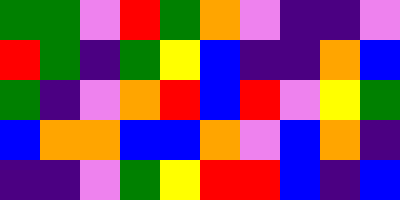[["green", "green", "violet", "red", "green", "orange", "violet", "indigo", "indigo", "violet"], ["red", "green", "indigo", "green", "yellow", "blue", "indigo", "indigo", "orange", "blue"], ["green", "indigo", "violet", "orange", "red", "blue", "red", "violet", "yellow", "green"], ["blue", "orange", "orange", "blue", "blue", "orange", "violet", "blue", "orange", "indigo"], ["indigo", "indigo", "violet", "green", "yellow", "red", "red", "blue", "indigo", "blue"]]